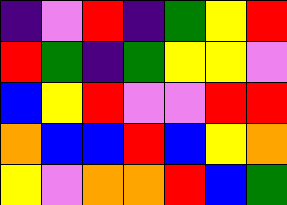[["indigo", "violet", "red", "indigo", "green", "yellow", "red"], ["red", "green", "indigo", "green", "yellow", "yellow", "violet"], ["blue", "yellow", "red", "violet", "violet", "red", "red"], ["orange", "blue", "blue", "red", "blue", "yellow", "orange"], ["yellow", "violet", "orange", "orange", "red", "blue", "green"]]